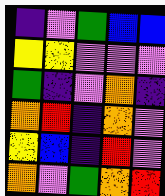[["indigo", "violet", "green", "blue", "blue"], ["yellow", "yellow", "violet", "violet", "violet"], ["green", "indigo", "violet", "orange", "indigo"], ["orange", "red", "indigo", "orange", "violet"], ["yellow", "blue", "indigo", "red", "violet"], ["orange", "violet", "green", "orange", "red"]]